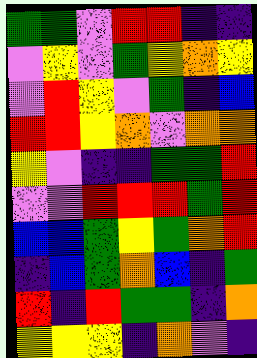[["green", "green", "violet", "red", "red", "indigo", "indigo"], ["violet", "yellow", "violet", "green", "yellow", "orange", "yellow"], ["violet", "red", "yellow", "violet", "green", "indigo", "blue"], ["red", "red", "yellow", "orange", "violet", "orange", "orange"], ["yellow", "violet", "indigo", "indigo", "green", "green", "red"], ["violet", "violet", "red", "red", "red", "green", "red"], ["blue", "blue", "green", "yellow", "green", "orange", "red"], ["indigo", "blue", "green", "orange", "blue", "indigo", "green"], ["red", "indigo", "red", "green", "green", "indigo", "orange"], ["yellow", "yellow", "yellow", "indigo", "orange", "violet", "indigo"]]